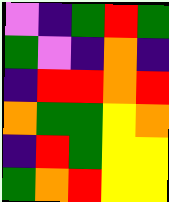[["violet", "indigo", "green", "red", "green"], ["green", "violet", "indigo", "orange", "indigo"], ["indigo", "red", "red", "orange", "red"], ["orange", "green", "green", "yellow", "orange"], ["indigo", "red", "green", "yellow", "yellow"], ["green", "orange", "red", "yellow", "yellow"]]